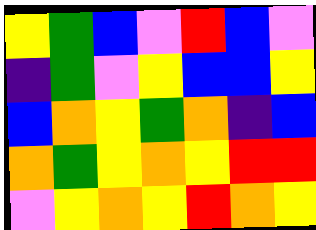[["yellow", "green", "blue", "violet", "red", "blue", "violet"], ["indigo", "green", "violet", "yellow", "blue", "blue", "yellow"], ["blue", "orange", "yellow", "green", "orange", "indigo", "blue"], ["orange", "green", "yellow", "orange", "yellow", "red", "red"], ["violet", "yellow", "orange", "yellow", "red", "orange", "yellow"]]